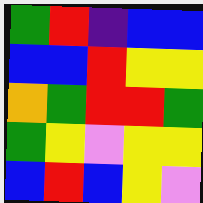[["green", "red", "indigo", "blue", "blue"], ["blue", "blue", "red", "yellow", "yellow"], ["orange", "green", "red", "red", "green"], ["green", "yellow", "violet", "yellow", "yellow"], ["blue", "red", "blue", "yellow", "violet"]]